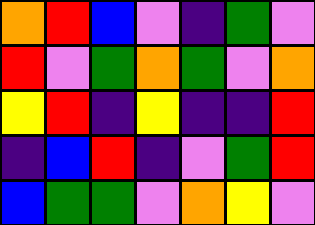[["orange", "red", "blue", "violet", "indigo", "green", "violet"], ["red", "violet", "green", "orange", "green", "violet", "orange"], ["yellow", "red", "indigo", "yellow", "indigo", "indigo", "red"], ["indigo", "blue", "red", "indigo", "violet", "green", "red"], ["blue", "green", "green", "violet", "orange", "yellow", "violet"]]